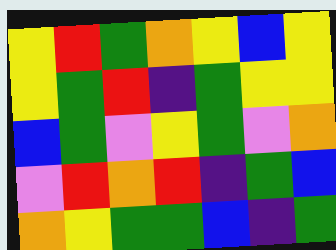[["yellow", "red", "green", "orange", "yellow", "blue", "yellow"], ["yellow", "green", "red", "indigo", "green", "yellow", "yellow"], ["blue", "green", "violet", "yellow", "green", "violet", "orange"], ["violet", "red", "orange", "red", "indigo", "green", "blue"], ["orange", "yellow", "green", "green", "blue", "indigo", "green"]]